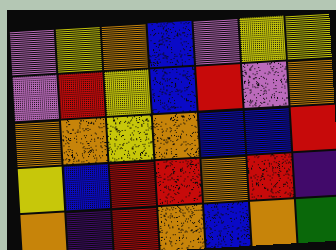[["violet", "yellow", "orange", "blue", "violet", "yellow", "yellow"], ["violet", "red", "yellow", "blue", "red", "violet", "orange"], ["orange", "orange", "yellow", "orange", "blue", "blue", "red"], ["yellow", "blue", "red", "red", "orange", "red", "indigo"], ["orange", "indigo", "red", "orange", "blue", "orange", "green"]]